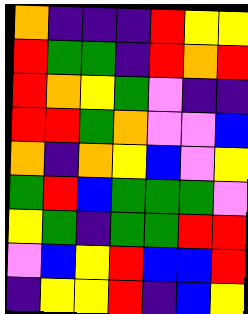[["orange", "indigo", "indigo", "indigo", "red", "yellow", "yellow"], ["red", "green", "green", "indigo", "red", "orange", "red"], ["red", "orange", "yellow", "green", "violet", "indigo", "indigo"], ["red", "red", "green", "orange", "violet", "violet", "blue"], ["orange", "indigo", "orange", "yellow", "blue", "violet", "yellow"], ["green", "red", "blue", "green", "green", "green", "violet"], ["yellow", "green", "indigo", "green", "green", "red", "red"], ["violet", "blue", "yellow", "red", "blue", "blue", "red"], ["indigo", "yellow", "yellow", "red", "indigo", "blue", "yellow"]]